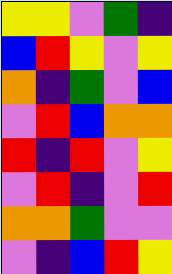[["yellow", "yellow", "violet", "green", "indigo"], ["blue", "red", "yellow", "violet", "yellow"], ["orange", "indigo", "green", "violet", "blue"], ["violet", "red", "blue", "orange", "orange"], ["red", "indigo", "red", "violet", "yellow"], ["violet", "red", "indigo", "violet", "red"], ["orange", "orange", "green", "violet", "violet"], ["violet", "indigo", "blue", "red", "yellow"]]